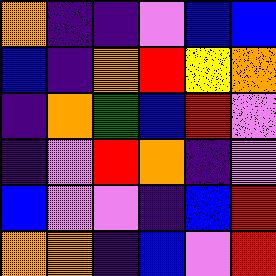[["orange", "indigo", "indigo", "violet", "blue", "blue"], ["blue", "indigo", "orange", "red", "yellow", "orange"], ["indigo", "orange", "green", "blue", "red", "violet"], ["indigo", "violet", "red", "orange", "indigo", "violet"], ["blue", "violet", "violet", "indigo", "blue", "red"], ["orange", "orange", "indigo", "blue", "violet", "red"]]